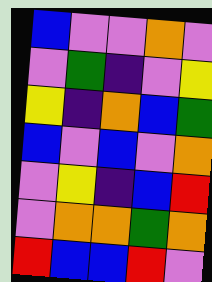[["blue", "violet", "violet", "orange", "violet"], ["violet", "green", "indigo", "violet", "yellow"], ["yellow", "indigo", "orange", "blue", "green"], ["blue", "violet", "blue", "violet", "orange"], ["violet", "yellow", "indigo", "blue", "red"], ["violet", "orange", "orange", "green", "orange"], ["red", "blue", "blue", "red", "violet"]]